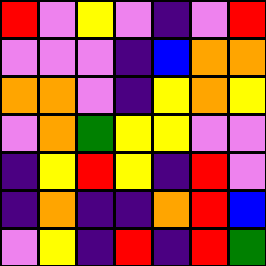[["red", "violet", "yellow", "violet", "indigo", "violet", "red"], ["violet", "violet", "violet", "indigo", "blue", "orange", "orange"], ["orange", "orange", "violet", "indigo", "yellow", "orange", "yellow"], ["violet", "orange", "green", "yellow", "yellow", "violet", "violet"], ["indigo", "yellow", "red", "yellow", "indigo", "red", "violet"], ["indigo", "orange", "indigo", "indigo", "orange", "red", "blue"], ["violet", "yellow", "indigo", "red", "indigo", "red", "green"]]